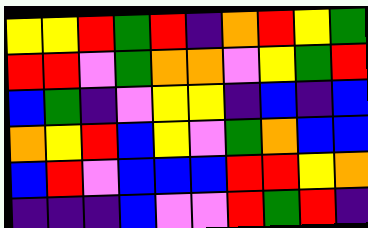[["yellow", "yellow", "red", "green", "red", "indigo", "orange", "red", "yellow", "green"], ["red", "red", "violet", "green", "orange", "orange", "violet", "yellow", "green", "red"], ["blue", "green", "indigo", "violet", "yellow", "yellow", "indigo", "blue", "indigo", "blue"], ["orange", "yellow", "red", "blue", "yellow", "violet", "green", "orange", "blue", "blue"], ["blue", "red", "violet", "blue", "blue", "blue", "red", "red", "yellow", "orange"], ["indigo", "indigo", "indigo", "blue", "violet", "violet", "red", "green", "red", "indigo"]]